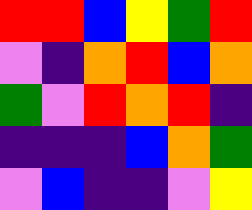[["red", "red", "blue", "yellow", "green", "red"], ["violet", "indigo", "orange", "red", "blue", "orange"], ["green", "violet", "red", "orange", "red", "indigo"], ["indigo", "indigo", "indigo", "blue", "orange", "green"], ["violet", "blue", "indigo", "indigo", "violet", "yellow"]]